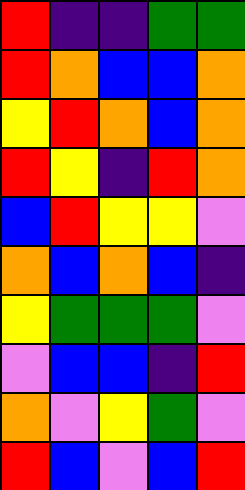[["red", "indigo", "indigo", "green", "green"], ["red", "orange", "blue", "blue", "orange"], ["yellow", "red", "orange", "blue", "orange"], ["red", "yellow", "indigo", "red", "orange"], ["blue", "red", "yellow", "yellow", "violet"], ["orange", "blue", "orange", "blue", "indigo"], ["yellow", "green", "green", "green", "violet"], ["violet", "blue", "blue", "indigo", "red"], ["orange", "violet", "yellow", "green", "violet"], ["red", "blue", "violet", "blue", "red"]]